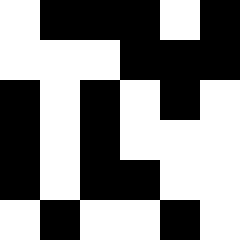[["white", "black", "black", "black", "white", "black"], ["white", "white", "white", "black", "black", "black"], ["black", "white", "black", "white", "black", "white"], ["black", "white", "black", "white", "white", "white"], ["black", "white", "black", "black", "white", "white"], ["white", "black", "white", "white", "black", "white"]]